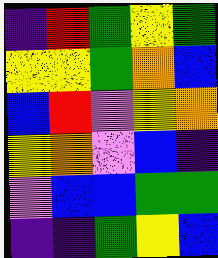[["indigo", "red", "green", "yellow", "green"], ["yellow", "yellow", "green", "orange", "blue"], ["blue", "red", "violet", "yellow", "orange"], ["yellow", "orange", "violet", "blue", "indigo"], ["violet", "blue", "blue", "green", "green"], ["indigo", "indigo", "green", "yellow", "blue"]]